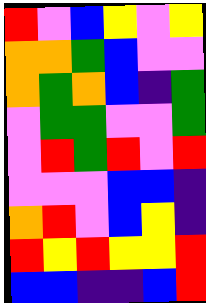[["red", "violet", "blue", "yellow", "violet", "yellow"], ["orange", "orange", "green", "blue", "violet", "violet"], ["orange", "green", "orange", "blue", "indigo", "green"], ["violet", "green", "green", "violet", "violet", "green"], ["violet", "red", "green", "red", "violet", "red"], ["violet", "violet", "violet", "blue", "blue", "indigo"], ["orange", "red", "violet", "blue", "yellow", "indigo"], ["red", "yellow", "red", "yellow", "yellow", "red"], ["blue", "blue", "indigo", "indigo", "blue", "red"]]